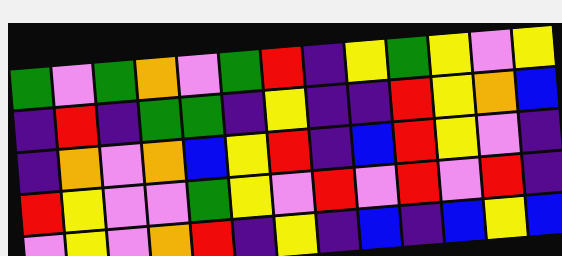[["green", "violet", "green", "orange", "violet", "green", "red", "indigo", "yellow", "green", "yellow", "violet", "yellow"], ["indigo", "red", "indigo", "green", "green", "indigo", "yellow", "indigo", "indigo", "red", "yellow", "orange", "blue"], ["indigo", "orange", "violet", "orange", "blue", "yellow", "red", "indigo", "blue", "red", "yellow", "violet", "indigo"], ["red", "yellow", "violet", "violet", "green", "yellow", "violet", "red", "violet", "red", "violet", "red", "indigo"], ["violet", "yellow", "violet", "orange", "red", "indigo", "yellow", "indigo", "blue", "indigo", "blue", "yellow", "blue"]]